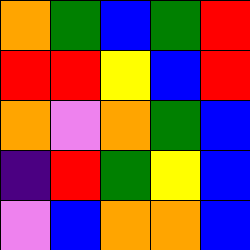[["orange", "green", "blue", "green", "red"], ["red", "red", "yellow", "blue", "red"], ["orange", "violet", "orange", "green", "blue"], ["indigo", "red", "green", "yellow", "blue"], ["violet", "blue", "orange", "orange", "blue"]]